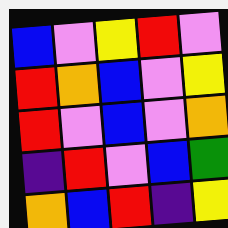[["blue", "violet", "yellow", "red", "violet"], ["red", "orange", "blue", "violet", "yellow"], ["red", "violet", "blue", "violet", "orange"], ["indigo", "red", "violet", "blue", "green"], ["orange", "blue", "red", "indigo", "yellow"]]